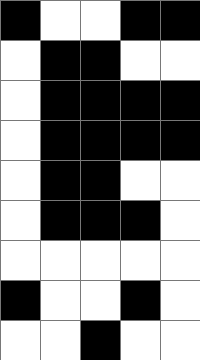[["black", "white", "white", "black", "black"], ["white", "black", "black", "white", "white"], ["white", "black", "black", "black", "black"], ["white", "black", "black", "black", "black"], ["white", "black", "black", "white", "white"], ["white", "black", "black", "black", "white"], ["white", "white", "white", "white", "white"], ["black", "white", "white", "black", "white"], ["white", "white", "black", "white", "white"]]